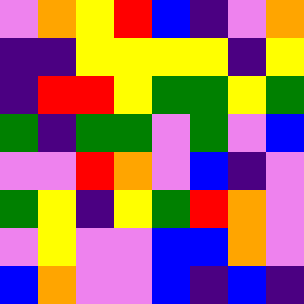[["violet", "orange", "yellow", "red", "blue", "indigo", "violet", "orange"], ["indigo", "indigo", "yellow", "yellow", "yellow", "yellow", "indigo", "yellow"], ["indigo", "red", "red", "yellow", "green", "green", "yellow", "green"], ["green", "indigo", "green", "green", "violet", "green", "violet", "blue"], ["violet", "violet", "red", "orange", "violet", "blue", "indigo", "violet"], ["green", "yellow", "indigo", "yellow", "green", "red", "orange", "violet"], ["violet", "yellow", "violet", "violet", "blue", "blue", "orange", "violet"], ["blue", "orange", "violet", "violet", "blue", "indigo", "blue", "indigo"]]